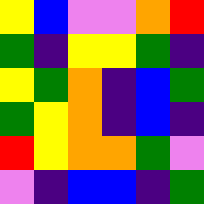[["yellow", "blue", "violet", "violet", "orange", "red"], ["green", "indigo", "yellow", "yellow", "green", "indigo"], ["yellow", "green", "orange", "indigo", "blue", "green"], ["green", "yellow", "orange", "indigo", "blue", "indigo"], ["red", "yellow", "orange", "orange", "green", "violet"], ["violet", "indigo", "blue", "blue", "indigo", "green"]]